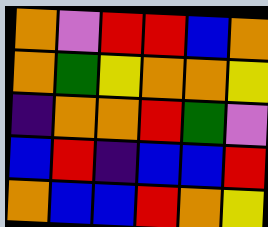[["orange", "violet", "red", "red", "blue", "orange"], ["orange", "green", "yellow", "orange", "orange", "yellow"], ["indigo", "orange", "orange", "red", "green", "violet"], ["blue", "red", "indigo", "blue", "blue", "red"], ["orange", "blue", "blue", "red", "orange", "yellow"]]